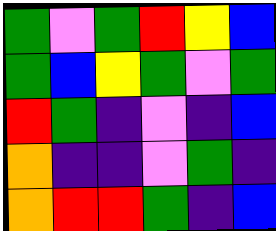[["green", "violet", "green", "red", "yellow", "blue"], ["green", "blue", "yellow", "green", "violet", "green"], ["red", "green", "indigo", "violet", "indigo", "blue"], ["orange", "indigo", "indigo", "violet", "green", "indigo"], ["orange", "red", "red", "green", "indigo", "blue"]]